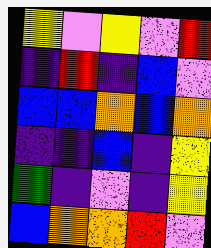[["yellow", "violet", "yellow", "violet", "red"], ["indigo", "red", "indigo", "blue", "violet"], ["blue", "blue", "orange", "blue", "orange"], ["indigo", "indigo", "blue", "indigo", "yellow"], ["green", "indigo", "violet", "indigo", "yellow"], ["blue", "orange", "orange", "red", "violet"]]